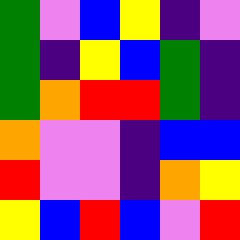[["green", "violet", "blue", "yellow", "indigo", "violet"], ["green", "indigo", "yellow", "blue", "green", "indigo"], ["green", "orange", "red", "red", "green", "indigo"], ["orange", "violet", "violet", "indigo", "blue", "blue"], ["red", "violet", "violet", "indigo", "orange", "yellow"], ["yellow", "blue", "red", "blue", "violet", "red"]]